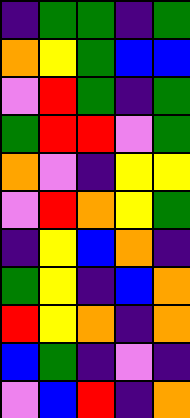[["indigo", "green", "green", "indigo", "green"], ["orange", "yellow", "green", "blue", "blue"], ["violet", "red", "green", "indigo", "green"], ["green", "red", "red", "violet", "green"], ["orange", "violet", "indigo", "yellow", "yellow"], ["violet", "red", "orange", "yellow", "green"], ["indigo", "yellow", "blue", "orange", "indigo"], ["green", "yellow", "indigo", "blue", "orange"], ["red", "yellow", "orange", "indigo", "orange"], ["blue", "green", "indigo", "violet", "indigo"], ["violet", "blue", "red", "indigo", "orange"]]